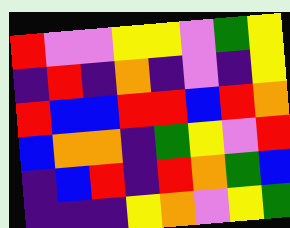[["red", "violet", "violet", "yellow", "yellow", "violet", "green", "yellow"], ["indigo", "red", "indigo", "orange", "indigo", "violet", "indigo", "yellow"], ["red", "blue", "blue", "red", "red", "blue", "red", "orange"], ["blue", "orange", "orange", "indigo", "green", "yellow", "violet", "red"], ["indigo", "blue", "red", "indigo", "red", "orange", "green", "blue"], ["indigo", "indigo", "indigo", "yellow", "orange", "violet", "yellow", "green"]]